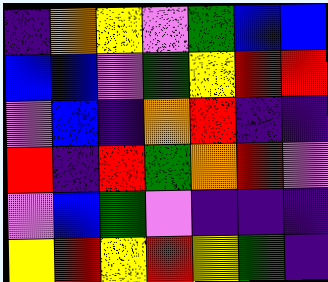[["indigo", "orange", "yellow", "violet", "green", "blue", "blue"], ["blue", "blue", "violet", "green", "yellow", "red", "red"], ["violet", "blue", "indigo", "orange", "red", "indigo", "indigo"], ["red", "indigo", "red", "green", "orange", "red", "violet"], ["violet", "blue", "green", "violet", "indigo", "indigo", "indigo"], ["yellow", "red", "yellow", "red", "yellow", "green", "indigo"]]